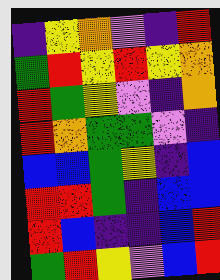[["indigo", "yellow", "orange", "violet", "indigo", "red"], ["green", "red", "yellow", "red", "yellow", "orange"], ["red", "green", "yellow", "violet", "indigo", "orange"], ["red", "orange", "green", "green", "violet", "indigo"], ["blue", "blue", "green", "yellow", "indigo", "blue"], ["red", "red", "green", "indigo", "blue", "blue"], ["red", "blue", "indigo", "indigo", "blue", "red"], ["green", "red", "yellow", "violet", "blue", "red"]]